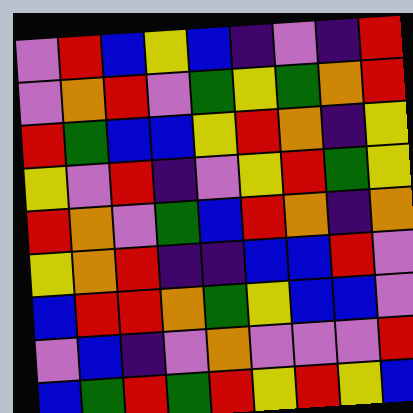[["violet", "red", "blue", "yellow", "blue", "indigo", "violet", "indigo", "red"], ["violet", "orange", "red", "violet", "green", "yellow", "green", "orange", "red"], ["red", "green", "blue", "blue", "yellow", "red", "orange", "indigo", "yellow"], ["yellow", "violet", "red", "indigo", "violet", "yellow", "red", "green", "yellow"], ["red", "orange", "violet", "green", "blue", "red", "orange", "indigo", "orange"], ["yellow", "orange", "red", "indigo", "indigo", "blue", "blue", "red", "violet"], ["blue", "red", "red", "orange", "green", "yellow", "blue", "blue", "violet"], ["violet", "blue", "indigo", "violet", "orange", "violet", "violet", "violet", "red"], ["blue", "green", "red", "green", "red", "yellow", "red", "yellow", "blue"]]